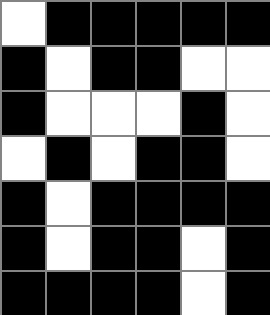[["white", "black", "black", "black", "black", "black"], ["black", "white", "black", "black", "white", "white"], ["black", "white", "white", "white", "black", "white"], ["white", "black", "white", "black", "black", "white"], ["black", "white", "black", "black", "black", "black"], ["black", "white", "black", "black", "white", "black"], ["black", "black", "black", "black", "white", "black"]]